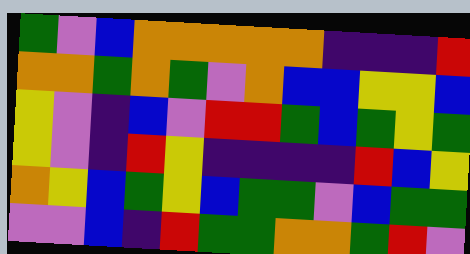[["green", "violet", "blue", "orange", "orange", "orange", "orange", "orange", "indigo", "indigo", "indigo", "red"], ["orange", "orange", "green", "orange", "green", "violet", "orange", "blue", "blue", "yellow", "yellow", "blue"], ["yellow", "violet", "indigo", "blue", "violet", "red", "red", "green", "blue", "green", "yellow", "green"], ["yellow", "violet", "indigo", "red", "yellow", "indigo", "indigo", "indigo", "indigo", "red", "blue", "yellow"], ["orange", "yellow", "blue", "green", "yellow", "blue", "green", "green", "violet", "blue", "green", "green"], ["violet", "violet", "blue", "indigo", "red", "green", "green", "orange", "orange", "green", "red", "violet"]]